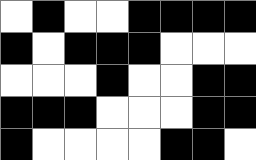[["white", "black", "white", "white", "black", "black", "black", "black"], ["black", "white", "black", "black", "black", "white", "white", "white"], ["white", "white", "white", "black", "white", "white", "black", "black"], ["black", "black", "black", "white", "white", "white", "black", "black"], ["black", "white", "white", "white", "white", "black", "black", "white"]]